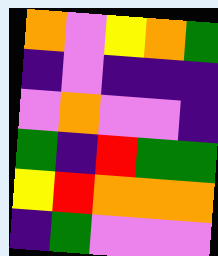[["orange", "violet", "yellow", "orange", "green"], ["indigo", "violet", "indigo", "indigo", "indigo"], ["violet", "orange", "violet", "violet", "indigo"], ["green", "indigo", "red", "green", "green"], ["yellow", "red", "orange", "orange", "orange"], ["indigo", "green", "violet", "violet", "violet"]]